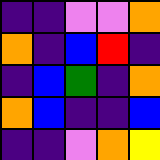[["indigo", "indigo", "violet", "violet", "orange"], ["orange", "indigo", "blue", "red", "indigo"], ["indigo", "blue", "green", "indigo", "orange"], ["orange", "blue", "indigo", "indigo", "blue"], ["indigo", "indigo", "violet", "orange", "yellow"]]